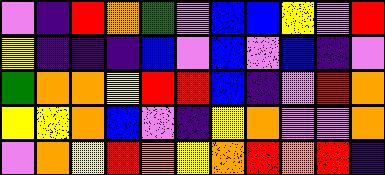[["violet", "indigo", "red", "orange", "green", "violet", "blue", "blue", "yellow", "violet", "red"], ["yellow", "indigo", "indigo", "indigo", "blue", "violet", "blue", "violet", "blue", "indigo", "violet"], ["green", "orange", "orange", "yellow", "red", "red", "blue", "indigo", "violet", "red", "orange"], ["yellow", "yellow", "orange", "blue", "violet", "indigo", "yellow", "orange", "violet", "violet", "orange"], ["violet", "orange", "yellow", "red", "orange", "yellow", "orange", "red", "orange", "red", "indigo"]]